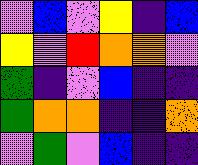[["violet", "blue", "violet", "yellow", "indigo", "blue"], ["yellow", "violet", "red", "orange", "orange", "violet"], ["green", "indigo", "violet", "blue", "indigo", "indigo"], ["green", "orange", "orange", "indigo", "indigo", "orange"], ["violet", "green", "violet", "blue", "indigo", "indigo"]]